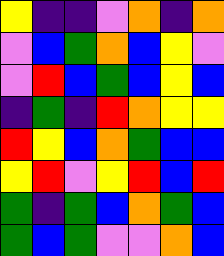[["yellow", "indigo", "indigo", "violet", "orange", "indigo", "orange"], ["violet", "blue", "green", "orange", "blue", "yellow", "violet"], ["violet", "red", "blue", "green", "blue", "yellow", "blue"], ["indigo", "green", "indigo", "red", "orange", "yellow", "yellow"], ["red", "yellow", "blue", "orange", "green", "blue", "blue"], ["yellow", "red", "violet", "yellow", "red", "blue", "red"], ["green", "indigo", "green", "blue", "orange", "green", "blue"], ["green", "blue", "green", "violet", "violet", "orange", "blue"]]